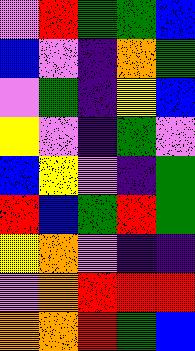[["violet", "red", "green", "green", "blue"], ["blue", "violet", "indigo", "orange", "green"], ["violet", "green", "indigo", "yellow", "blue"], ["yellow", "violet", "indigo", "green", "violet"], ["blue", "yellow", "violet", "indigo", "green"], ["red", "blue", "green", "red", "green"], ["yellow", "orange", "violet", "indigo", "indigo"], ["violet", "orange", "red", "red", "red"], ["orange", "orange", "red", "green", "blue"]]